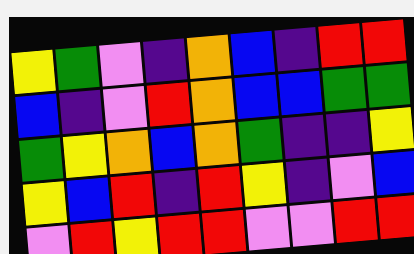[["yellow", "green", "violet", "indigo", "orange", "blue", "indigo", "red", "red"], ["blue", "indigo", "violet", "red", "orange", "blue", "blue", "green", "green"], ["green", "yellow", "orange", "blue", "orange", "green", "indigo", "indigo", "yellow"], ["yellow", "blue", "red", "indigo", "red", "yellow", "indigo", "violet", "blue"], ["violet", "red", "yellow", "red", "red", "violet", "violet", "red", "red"]]